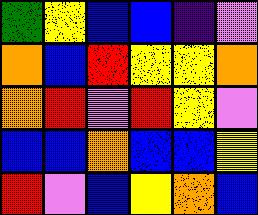[["green", "yellow", "blue", "blue", "indigo", "violet"], ["orange", "blue", "red", "yellow", "yellow", "orange"], ["orange", "red", "violet", "red", "yellow", "violet"], ["blue", "blue", "orange", "blue", "blue", "yellow"], ["red", "violet", "blue", "yellow", "orange", "blue"]]